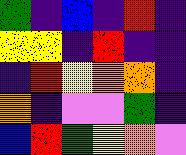[["green", "indigo", "blue", "indigo", "red", "indigo"], ["yellow", "yellow", "indigo", "red", "indigo", "indigo"], ["indigo", "red", "yellow", "orange", "orange", "indigo"], ["orange", "indigo", "violet", "violet", "green", "indigo"], ["blue", "red", "green", "yellow", "orange", "violet"]]